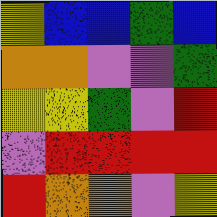[["yellow", "blue", "blue", "green", "blue"], ["orange", "orange", "violet", "violet", "green"], ["yellow", "yellow", "green", "violet", "red"], ["violet", "red", "red", "red", "red"], ["red", "orange", "orange", "violet", "yellow"]]